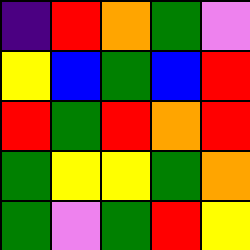[["indigo", "red", "orange", "green", "violet"], ["yellow", "blue", "green", "blue", "red"], ["red", "green", "red", "orange", "red"], ["green", "yellow", "yellow", "green", "orange"], ["green", "violet", "green", "red", "yellow"]]